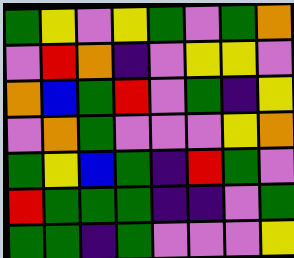[["green", "yellow", "violet", "yellow", "green", "violet", "green", "orange"], ["violet", "red", "orange", "indigo", "violet", "yellow", "yellow", "violet"], ["orange", "blue", "green", "red", "violet", "green", "indigo", "yellow"], ["violet", "orange", "green", "violet", "violet", "violet", "yellow", "orange"], ["green", "yellow", "blue", "green", "indigo", "red", "green", "violet"], ["red", "green", "green", "green", "indigo", "indigo", "violet", "green"], ["green", "green", "indigo", "green", "violet", "violet", "violet", "yellow"]]